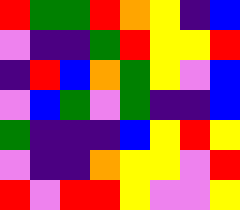[["red", "green", "green", "red", "orange", "yellow", "indigo", "blue"], ["violet", "indigo", "indigo", "green", "red", "yellow", "yellow", "red"], ["indigo", "red", "blue", "orange", "green", "yellow", "violet", "blue"], ["violet", "blue", "green", "violet", "green", "indigo", "indigo", "blue"], ["green", "indigo", "indigo", "indigo", "blue", "yellow", "red", "yellow"], ["violet", "indigo", "indigo", "orange", "yellow", "yellow", "violet", "red"], ["red", "violet", "red", "red", "yellow", "violet", "violet", "yellow"]]